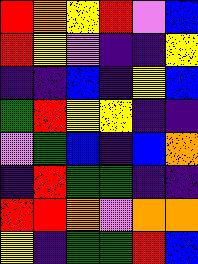[["red", "orange", "yellow", "red", "violet", "blue"], ["red", "yellow", "violet", "indigo", "indigo", "yellow"], ["indigo", "indigo", "blue", "indigo", "yellow", "blue"], ["green", "red", "yellow", "yellow", "indigo", "indigo"], ["violet", "green", "blue", "indigo", "blue", "orange"], ["indigo", "red", "green", "green", "indigo", "indigo"], ["red", "red", "orange", "violet", "orange", "orange"], ["yellow", "indigo", "green", "green", "red", "blue"]]